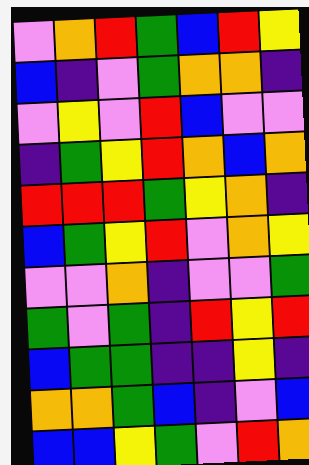[["violet", "orange", "red", "green", "blue", "red", "yellow"], ["blue", "indigo", "violet", "green", "orange", "orange", "indigo"], ["violet", "yellow", "violet", "red", "blue", "violet", "violet"], ["indigo", "green", "yellow", "red", "orange", "blue", "orange"], ["red", "red", "red", "green", "yellow", "orange", "indigo"], ["blue", "green", "yellow", "red", "violet", "orange", "yellow"], ["violet", "violet", "orange", "indigo", "violet", "violet", "green"], ["green", "violet", "green", "indigo", "red", "yellow", "red"], ["blue", "green", "green", "indigo", "indigo", "yellow", "indigo"], ["orange", "orange", "green", "blue", "indigo", "violet", "blue"], ["blue", "blue", "yellow", "green", "violet", "red", "orange"]]